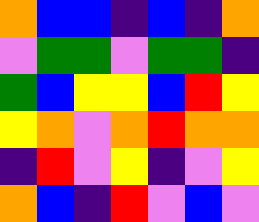[["orange", "blue", "blue", "indigo", "blue", "indigo", "orange"], ["violet", "green", "green", "violet", "green", "green", "indigo"], ["green", "blue", "yellow", "yellow", "blue", "red", "yellow"], ["yellow", "orange", "violet", "orange", "red", "orange", "orange"], ["indigo", "red", "violet", "yellow", "indigo", "violet", "yellow"], ["orange", "blue", "indigo", "red", "violet", "blue", "violet"]]